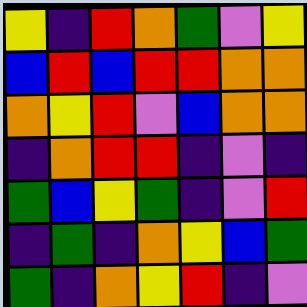[["yellow", "indigo", "red", "orange", "green", "violet", "yellow"], ["blue", "red", "blue", "red", "red", "orange", "orange"], ["orange", "yellow", "red", "violet", "blue", "orange", "orange"], ["indigo", "orange", "red", "red", "indigo", "violet", "indigo"], ["green", "blue", "yellow", "green", "indigo", "violet", "red"], ["indigo", "green", "indigo", "orange", "yellow", "blue", "green"], ["green", "indigo", "orange", "yellow", "red", "indigo", "violet"]]